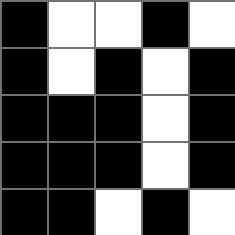[["black", "white", "white", "black", "white"], ["black", "white", "black", "white", "black"], ["black", "black", "black", "white", "black"], ["black", "black", "black", "white", "black"], ["black", "black", "white", "black", "white"]]